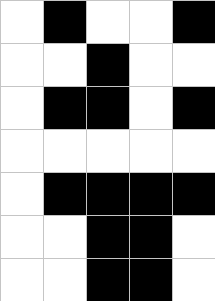[["white", "black", "white", "white", "black"], ["white", "white", "black", "white", "white"], ["white", "black", "black", "white", "black"], ["white", "white", "white", "white", "white"], ["white", "black", "black", "black", "black"], ["white", "white", "black", "black", "white"], ["white", "white", "black", "black", "white"]]